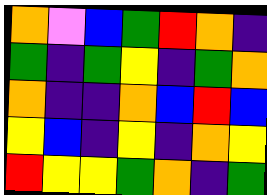[["orange", "violet", "blue", "green", "red", "orange", "indigo"], ["green", "indigo", "green", "yellow", "indigo", "green", "orange"], ["orange", "indigo", "indigo", "orange", "blue", "red", "blue"], ["yellow", "blue", "indigo", "yellow", "indigo", "orange", "yellow"], ["red", "yellow", "yellow", "green", "orange", "indigo", "green"]]